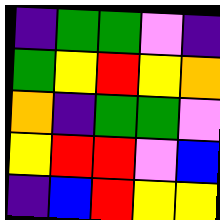[["indigo", "green", "green", "violet", "indigo"], ["green", "yellow", "red", "yellow", "orange"], ["orange", "indigo", "green", "green", "violet"], ["yellow", "red", "red", "violet", "blue"], ["indigo", "blue", "red", "yellow", "yellow"]]